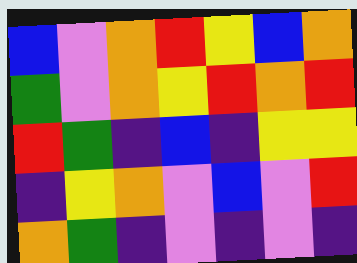[["blue", "violet", "orange", "red", "yellow", "blue", "orange"], ["green", "violet", "orange", "yellow", "red", "orange", "red"], ["red", "green", "indigo", "blue", "indigo", "yellow", "yellow"], ["indigo", "yellow", "orange", "violet", "blue", "violet", "red"], ["orange", "green", "indigo", "violet", "indigo", "violet", "indigo"]]